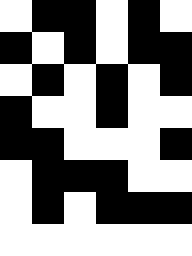[["white", "black", "black", "white", "black", "white"], ["black", "white", "black", "white", "black", "black"], ["white", "black", "white", "black", "white", "black"], ["black", "white", "white", "black", "white", "white"], ["black", "black", "white", "white", "white", "black"], ["white", "black", "black", "black", "white", "white"], ["white", "black", "white", "black", "black", "black"], ["white", "white", "white", "white", "white", "white"]]